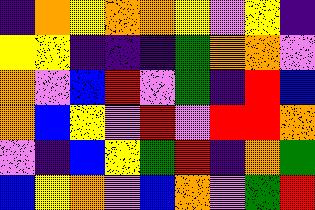[["indigo", "orange", "yellow", "orange", "orange", "yellow", "violet", "yellow", "indigo"], ["yellow", "yellow", "indigo", "indigo", "indigo", "green", "orange", "orange", "violet"], ["orange", "violet", "blue", "red", "violet", "green", "indigo", "red", "blue"], ["orange", "blue", "yellow", "violet", "red", "violet", "red", "red", "orange"], ["violet", "indigo", "blue", "yellow", "green", "red", "indigo", "orange", "green"], ["blue", "yellow", "orange", "violet", "blue", "orange", "violet", "green", "red"]]